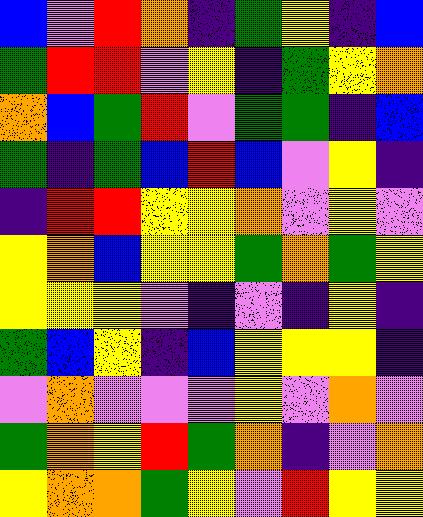[["blue", "violet", "red", "orange", "indigo", "green", "yellow", "indigo", "blue"], ["green", "red", "red", "violet", "yellow", "indigo", "green", "yellow", "orange"], ["orange", "blue", "green", "red", "violet", "green", "green", "indigo", "blue"], ["green", "indigo", "green", "blue", "red", "blue", "violet", "yellow", "indigo"], ["indigo", "red", "red", "yellow", "yellow", "orange", "violet", "yellow", "violet"], ["yellow", "orange", "blue", "yellow", "yellow", "green", "orange", "green", "yellow"], ["yellow", "yellow", "yellow", "violet", "indigo", "violet", "indigo", "yellow", "indigo"], ["green", "blue", "yellow", "indigo", "blue", "yellow", "yellow", "yellow", "indigo"], ["violet", "orange", "violet", "violet", "violet", "yellow", "violet", "orange", "violet"], ["green", "orange", "yellow", "red", "green", "orange", "indigo", "violet", "orange"], ["yellow", "orange", "orange", "green", "yellow", "violet", "red", "yellow", "yellow"]]